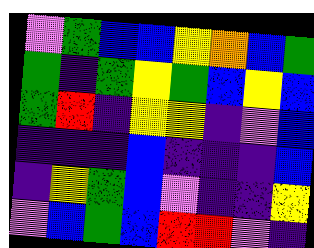[["violet", "green", "blue", "blue", "yellow", "orange", "blue", "green"], ["green", "indigo", "green", "yellow", "green", "blue", "yellow", "blue"], ["green", "red", "indigo", "yellow", "yellow", "indigo", "violet", "blue"], ["indigo", "indigo", "indigo", "blue", "indigo", "indigo", "indigo", "blue"], ["indigo", "yellow", "green", "blue", "violet", "indigo", "indigo", "yellow"], ["violet", "blue", "green", "blue", "red", "red", "violet", "indigo"]]